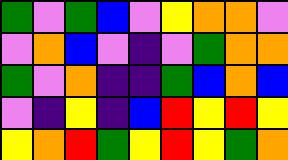[["green", "violet", "green", "blue", "violet", "yellow", "orange", "orange", "violet"], ["violet", "orange", "blue", "violet", "indigo", "violet", "green", "orange", "orange"], ["green", "violet", "orange", "indigo", "indigo", "green", "blue", "orange", "blue"], ["violet", "indigo", "yellow", "indigo", "blue", "red", "yellow", "red", "yellow"], ["yellow", "orange", "red", "green", "yellow", "red", "yellow", "green", "orange"]]